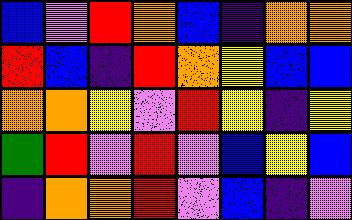[["blue", "violet", "red", "orange", "blue", "indigo", "orange", "orange"], ["red", "blue", "indigo", "red", "orange", "yellow", "blue", "blue"], ["orange", "orange", "yellow", "violet", "red", "yellow", "indigo", "yellow"], ["green", "red", "violet", "red", "violet", "blue", "yellow", "blue"], ["indigo", "orange", "orange", "red", "violet", "blue", "indigo", "violet"]]